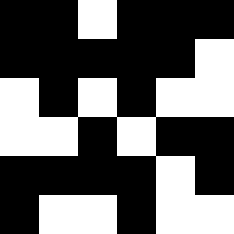[["black", "black", "white", "black", "black", "black"], ["black", "black", "black", "black", "black", "white"], ["white", "black", "white", "black", "white", "white"], ["white", "white", "black", "white", "black", "black"], ["black", "black", "black", "black", "white", "black"], ["black", "white", "white", "black", "white", "white"]]